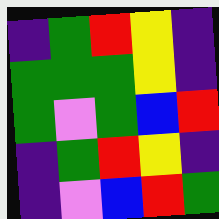[["indigo", "green", "red", "yellow", "indigo"], ["green", "green", "green", "yellow", "indigo"], ["green", "violet", "green", "blue", "red"], ["indigo", "green", "red", "yellow", "indigo"], ["indigo", "violet", "blue", "red", "green"]]